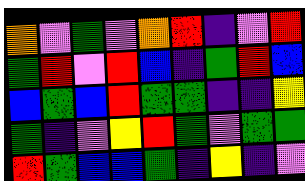[["orange", "violet", "green", "violet", "orange", "red", "indigo", "violet", "red"], ["green", "red", "violet", "red", "blue", "indigo", "green", "red", "blue"], ["blue", "green", "blue", "red", "green", "green", "indigo", "indigo", "yellow"], ["green", "indigo", "violet", "yellow", "red", "green", "violet", "green", "green"], ["red", "green", "blue", "blue", "green", "indigo", "yellow", "indigo", "violet"]]